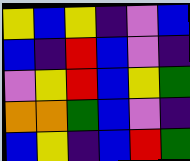[["yellow", "blue", "yellow", "indigo", "violet", "blue"], ["blue", "indigo", "red", "blue", "violet", "indigo"], ["violet", "yellow", "red", "blue", "yellow", "green"], ["orange", "orange", "green", "blue", "violet", "indigo"], ["blue", "yellow", "indigo", "blue", "red", "green"]]